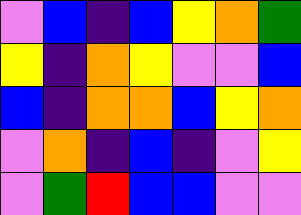[["violet", "blue", "indigo", "blue", "yellow", "orange", "green"], ["yellow", "indigo", "orange", "yellow", "violet", "violet", "blue"], ["blue", "indigo", "orange", "orange", "blue", "yellow", "orange"], ["violet", "orange", "indigo", "blue", "indigo", "violet", "yellow"], ["violet", "green", "red", "blue", "blue", "violet", "violet"]]